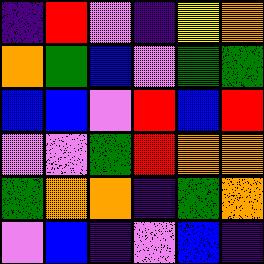[["indigo", "red", "violet", "indigo", "yellow", "orange"], ["orange", "green", "blue", "violet", "green", "green"], ["blue", "blue", "violet", "red", "blue", "red"], ["violet", "violet", "green", "red", "orange", "orange"], ["green", "orange", "orange", "indigo", "green", "orange"], ["violet", "blue", "indigo", "violet", "blue", "indigo"]]